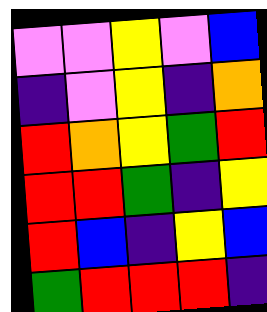[["violet", "violet", "yellow", "violet", "blue"], ["indigo", "violet", "yellow", "indigo", "orange"], ["red", "orange", "yellow", "green", "red"], ["red", "red", "green", "indigo", "yellow"], ["red", "blue", "indigo", "yellow", "blue"], ["green", "red", "red", "red", "indigo"]]